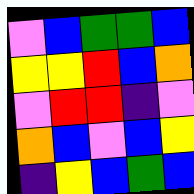[["violet", "blue", "green", "green", "blue"], ["yellow", "yellow", "red", "blue", "orange"], ["violet", "red", "red", "indigo", "violet"], ["orange", "blue", "violet", "blue", "yellow"], ["indigo", "yellow", "blue", "green", "blue"]]